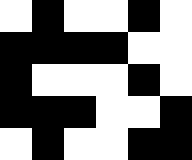[["white", "black", "white", "white", "black", "white"], ["black", "black", "black", "black", "white", "white"], ["black", "white", "white", "white", "black", "white"], ["black", "black", "black", "white", "white", "black"], ["white", "black", "white", "white", "black", "black"]]